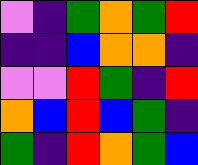[["violet", "indigo", "green", "orange", "green", "red"], ["indigo", "indigo", "blue", "orange", "orange", "indigo"], ["violet", "violet", "red", "green", "indigo", "red"], ["orange", "blue", "red", "blue", "green", "indigo"], ["green", "indigo", "red", "orange", "green", "blue"]]